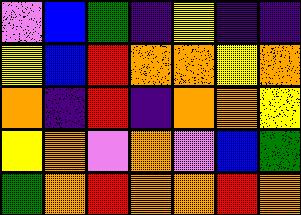[["violet", "blue", "green", "indigo", "yellow", "indigo", "indigo"], ["yellow", "blue", "red", "orange", "orange", "yellow", "orange"], ["orange", "indigo", "red", "indigo", "orange", "orange", "yellow"], ["yellow", "orange", "violet", "orange", "violet", "blue", "green"], ["green", "orange", "red", "orange", "orange", "red", "orange"]]